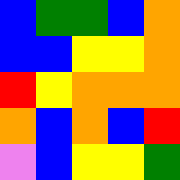[["blue", "green", "green", "blue", "orange"], ["blue", "blue", "yellow", "yellow", "orange"], ["red", "yellow", "orange", "orange", "orange"], ["orange", "blue", "orange", "blue", "red"], ["violet", "blue", "yellow", "yellow", "green"]]